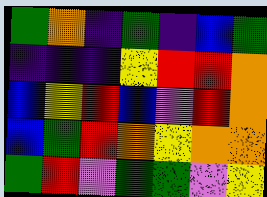[["green", "orange", "indigo", "green", "indigo", "blue", "green"], ["indigo", "indigo", "indigo", "yellow", "red", "red", "orange"], ["blue", "yellow", "red", "blue", "violet", "red", "orange"], ["blue", "green", "red", "orange", "yellow", "orange", "orange"], ["green", "red", "violet", "green", "green", "violet", "yellow"]]